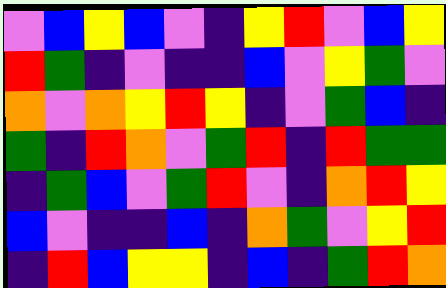[["violet", "blue", "yellow", "blue", "violet", "indigo", "yellow", "red", "violet", "blue", "yellow"], ["red", "green", "indigo", "violet", "indigo", "indigo", "blue", "violet", "yellow", "green", "violet"], ["orange", "violet", "orange", "yellow", "red", "yellow", "indigo", "violet", "green", "blue", "indigo"], ["green", "indigo", "red", "orange", "violet", "green", "red", "indigo", "red", "green", "green"], ["indigo", "green", "blue", "violet", "green", "red", "violet", "indigo", "orange", "red", "yellow"], ["blue", "violet", "indigo", "indigo", "blue", "indigo", "orange", "green", "violet", "yellow", "red"], ["indigo", "red", "blue", "yellow", "yellow", "indigo", "blue", "indigo", "green", "red", "orange"]]